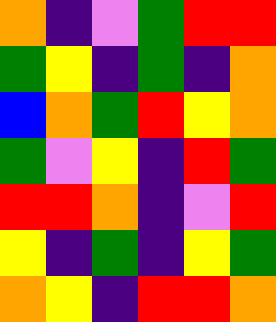[["orange", "indigo", "violet", "green", "red", "red"], ["green", "yellow", "indigo", "green", "indigo", "orange"], ["blue", "orange", "green", "red", "yellow", "orange"], ["green", "violet", "yellow", "indigo", "red", "green"], ["red", "red", "orange", "indigo", "violet", "red"], ["yellow", "indigo", "green", "indigo", "yellow", "green"], ["orange", "yellow", "indigo", "red", "red", "orange"]]